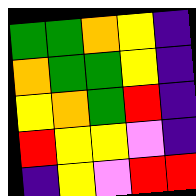[["green", "green", "orange", "yellow", "indigo"], ["orange", "green", "green", "yellow", "indigo"], ["yellow", "orange", "green", "red", "indigo"], ["red", "yellow", "yellow", "violet", "indigo"], ["indigo", "yellow", "violet", "red", "red"]]